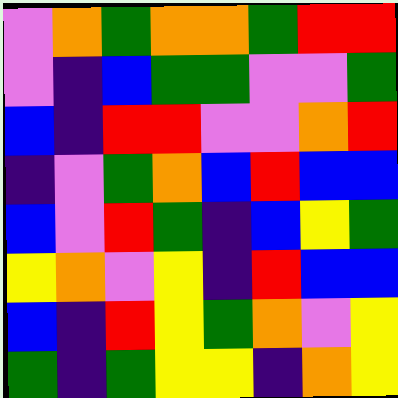[["violet", "orange", "green", "orange", "orange", "green", "red", "red"], ["violet", "indigo", "blue", "green", "green", "violet", "violet", "green"], ["blue", "indigo", "red", "red", "violet", "violet", "orange", "red"], ["indigo", "violet", "green", "orange", "blue", "red", "blue", "blue"], ["blue", "violet", "red", "green", "indigo", "blue", "yellow", "green"], ["yellow", "orange", "violet", "yellow", "indigo", "red", "blue", "blue"], ["blue", "indigo", "red", "yellow", "green", "orange", "violet", "yellow"], ["green", "indigo", "green", "yellow", "yellow", "indigo", "orange", "yellow"]]